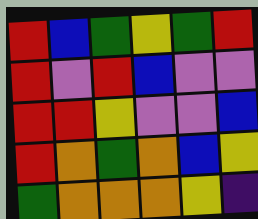[["red", "blue", "green", "yellow", "green", "red"], ["red", "violet", "red", "blue", "violet", "violet"], ["red", "red", "yellow", "violet", "violet", "blue"], ["red", "orange", "green", "orange", "blue", "yellow"], ["green", "orange", "orange", "orange", "yellow", "indigo"]]